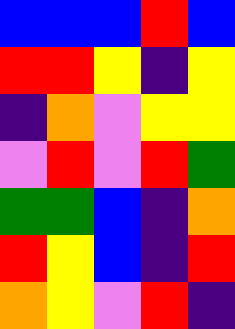[["blue", "blue", "blue", "red", "blue"], ["red", "red", "yellow", "indigo", "yellow"], ["indigo", "orange", "violet", "yellow", "yellow"], ["violet", "red", "violet", "red", "green"], ["green", "green", "blue", "indigo", "orange"], ["red", "yellow", "blue", "indigo", "red"], ["orange", "yellow", "violet", "red", "indigo"]]